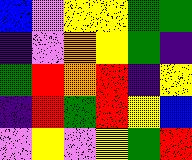[["blue", "violet", "yellow", "yellow", "green", "green"], ["indigo", "violet", "orange", "yellow", "green", "indigo"], ["green", "red", "orange", "red", "indigo", "yellow"], ["indigo", "red", "green", "red", "yellow", "blue"], ["violet", "yellow", "violet", "yellow", "green", "red"]]